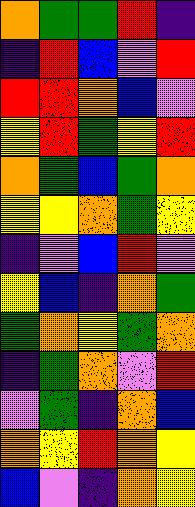[["orange", "green", "green", "red", "indigo"], ["indigo", "red", "blue", "violet", "red"], ["red", "red", "orange", "blue", "violet"], ["yellow", "red", "green", "yellow", "red"], ["orange", "green", "blue", "green", "orange"], ["yellow", "yellow", "orange", "green", "yellow"], ["indigo", "violet", "blue", "red", "violet"], ["yellow", "blue", "indigo", "orange", "green"], ["green", "orange", "yellow", "green", "orange"], ["indigo", "green", "orange", "violet", "red"], ["violet", "green", "indigo", "orange", "blue"], ["orange", "yellow", "red", "orange", "yellow"], ["blue", "violet", "indigo", "orange", "yellow"]]